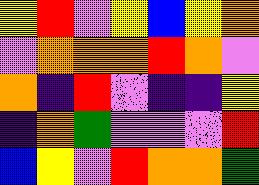[["yellow", "red", "violet", "yellow", "blue", "yellow", "orange"], ["violet", "orange", "orange", "orange", "red", "orange", "violet"], ["orange", "indigo", "red", "violet", "indigo", "indigo", "yellow"], ["indigo", "orange", "green", "violet", "violet", "violet", "red"], ["blue", "yellow", "violet", "red", "orange", "orange", "green"]]